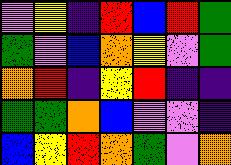[["violet", "yellow", "indigo", "red", "blue", "red", "green"], ["green", "violet", "blue", "orange", "yellow", "violet", "green"], ["orange", "red", "indigo", "yellow", "red", "indigo", "indigo"], ["green", "green", "orange", "blue", "violet", "violet", "indigo"], ["blue", "yellow", "red", "orange", "green", "violet", "orange"]]